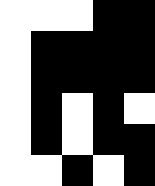[["white", "white", "white", "black", "black"], ["white", "black", "black", "black", "black"], ["white", "black", "black", "black", "black"], ["white", "black", "white", "black", "white"], ["white", "black", "white", "black", "black"], ["white", "white", "black", "white", "black"]]